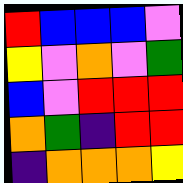[["red", "blue", "blue", "blue", "violet"], ["yellow", "violet", "orange", "violet", "green"], ["blue", "violet", "red", "red", "red"], ["orange", "green", "indigo", "red", "red"], ["indigo", "orange", "orange", "orange", "yellow"]]